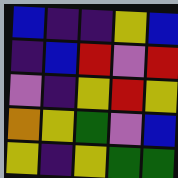[["blue", "indigo", "indigo", "yellow", "blue"], ["indigo", "blue", "red", "violet", "red"], ["violet", "indigo", "yellow", "red", "yellow"], ["orange", "yellow", "green", "violet", "blue"], ["yellow", "indigo", "yellow", "green", "green"]]